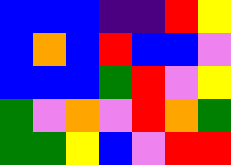[["blue", "blue", "blue", "indigo", "indigo", "red", "yellow"], ["blue", "orange", "blue", "red", "blue", "blue", "violet"], ["blue", "blue", "blue", "green", "red", "violet", "yellow"], ["green", "violet", "orange", "violet", "red", "orange", "green"], ["green", "green", "yellow", "blue", "violet", "red", "red"]]